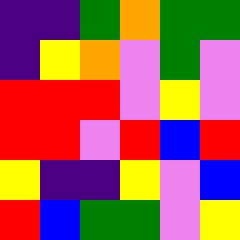[["indigo", "indigo", "green", "orange", "green", "green"], ["indigo", "yellow", "orange", "violet", "green", "violet"], ["red", "red", "red", "violet", "yellow", "violet"], ["red", "red", "violet", "red", "blue", "red"], ["yellow", "indigo", "indigo", "yellow", "violet", "blue"], ["red", "blue", "green", "green", "violet", "yellow"]]